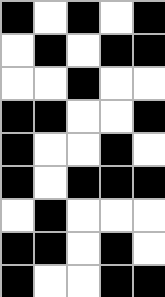[["black", "white", "black", "white", "black"], ["white", "black", "white", "black", "black"], ["white", "white", "black", "white", "white"], ["black", "black", "white", "white", "black"], ["black", "white", "white", "black", "white"], ["black", "white", "black", "black", "black"], ["white", "black", "white", "white", "white"], ["black", "black", "white", "black", "white"], ["black", "white", "white", "black", "black"]]